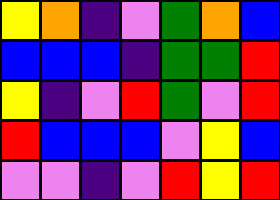[["yellow", "orange", "indigo", "violet", "green", "orange", "blue"], ["blue", "blue", "blue", "indigo", "green", "green", "red"], ["yellow", "indigo", "violet", "red", "green", "violet", "red"], ["red", "blue", "blue", "blue", "violet", "yellow", "blue"], ["violet", "violet", "indigo", "violet", "red", "yellow", "red"]]